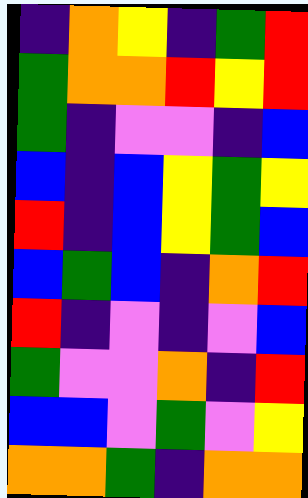[["indigo", "orange", "yellow", "indigo", "green", "red"], ["green", "orange", "orange", "red", "yellow", "red"], ["green", "indigo", "violet", "violet", "indigo", "blue"], ["blue", "indigo", "blue", "yellow", "green", "yellow"], ["red", "indigo", "blue", "yellow", "green", "blue"], ["blue", "green", "blue", "indigo", "orange", "red"], ["red", "indigo", "violet", "indigo", "violet", "blue"], ["green", "violet", "violet", "orange", "indigo", "red"], ["blue", "blue", "violet", "green", "violet", "yellow"], ["orange", "orange", "green", "indigo", "orange", "orange"]]